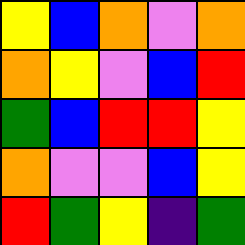[["yellow", "blue", "orange", "violet", "orange"], ["orange", "yellow", "violet", "blue", "red"], ["green", "blue", "red", "red", "yellow"], ["orange", "violet", "violet", "blue", "yellow"], ["red", "green", "yellow", "indigo", "green"]]